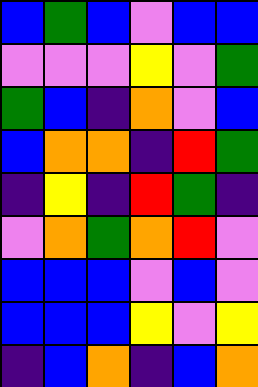[["blue", "green", "blue", "violet", "blue", "blue"], ["violet", "violet", "violet", "yellow", "violet", "green"], ["green", "blue", "indigo", "orange", "violet", "blue"], ["blue", "orange", "orange", "indigo", "red", "green"], ["indigo", "yellow", "indigo", "red", "green", "indigo"], ["violet", "orange", "green", "orange", "red", "violet"], ["blue", "blue", "blue", "violet", "blue", "violet"], ["blue", "blue", "blue", "yellow", "violet", "yellow"], ["indigo", "blue", "orange", "indigo", "blue", "orange"]]